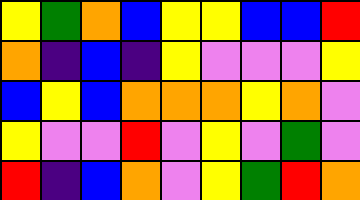[["yellow", "green", "orange", "blue", "yellow", "yellow", "blue", "blue", "red"], ["orange", "indigo", "blue", "indigo", "yellow", "violet", "violet", "violet", "yellow"], ["blue", "yellow", "blue", "orange", "orange", "orange", "yellow", "orange", "violet"], ["yellow", "violet", "violet", "red", "violet", "yellow", "violet", "green", "violet"], ["red", "indigo", "blue", "orange", "violet", "yellow", "green", "red", "orange"]]